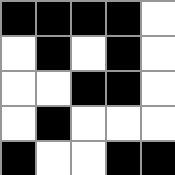[["black", "black", "black", "black", "white"], ["white", "black", "white", "black", "white"], ["white", "white", "black", "black", "white"], ["white", "black", "white", "white", "white"], ["black", "white", "white", "black", "black"]]